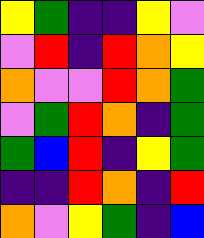[["yellow", "green", "indigo", "indigo", "yellow", "violet"], ["violet", "red", "indigo", "red", "orange", "yellow"], ["orange", "violet", "violet", "red", "orange", "green"], ["violet", "green", "red", "orange", "indigo", "green"], ["green", "blue", "red", "indigo", "yellow", "green"], ["indigo", "indigo", "red", "orange", "indigo", "red"], ["orange", "violet", "yellow", "green", "indigo", "blue"]]